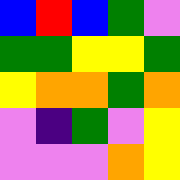[["blue", "red", "blue", "green", "violet"], ["green", "green", "yellow", "yellow", "green"], ["yellow", "orange", "orange", "green", "orange"], ["violet", "indigo", "green", "violet", "yellow"], ["violet", "violet", "violet", "orange", "yellow"]]